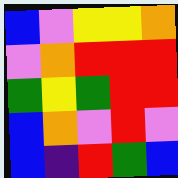[["blue", "violet", "yellow", "yellow", "orange"], ["violet", "orange", "red", "red", "red"], ["green", "yellow", "green", "red", "red"], ["blue", "orange", "violet", "red", "violet"], ["blue", "indigo", "red", "green", "blue"]]